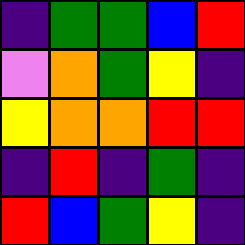[["indigo", "green", "green", "blue", "red"], ["violet", "orange", "green", "yellow", "indigo"], ["yellow", "orange", "orange", "red", "red"], ["indigo", "red", "indigo", "green", "indigo"], ["red", "blue", "green", "yellow", "indigo"]]